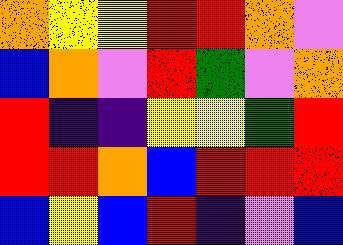[["orange", "yellow", "yellow", "red", "red", "orange", "violet"], ["blue", "orange", "violet", "red", "green", "violet", "orange"], ["red", "indigo", "indigo", "yellow", "yellow", "green", "red"], ["red", "red", "orange", "blue", "red", "red", "red"], ["blue", "yellow", "blue", "red", "indigo", "violet", "blue"]]